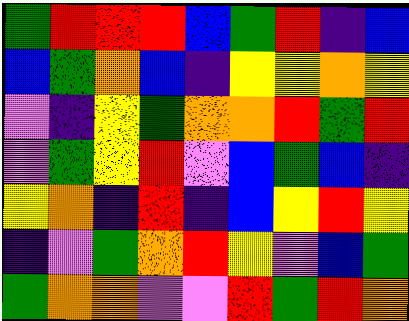[["green", "red", "red", "red", "blue", "green", "red", "indigo", "blue"], ["blue", "green", "orange", "blue", "indigo", "yellow", "yellow", "orange", "yellow"], ["violet", "indigo", "yellow", "green", "orange", "orange", "red", "green", "red"], ["violet", "green", "yellow", "red", "violet", "blue", "green", "blue", "indigo"], ["yellow", "orange", "indigo", "red", "indigo", "blue", "yellow", "red", "yellow"], ["indigo", "violet", "green", "orange", "red", "yellow", "violet", "blue", "green"], ["green", "orange", "orange", "violet", "violet", "red", "green", "red", "orange"]]